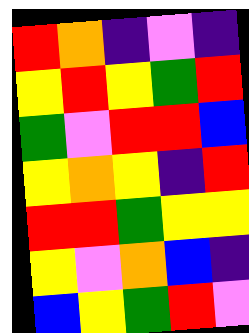[["red", "orange", "indigo", "violet", "indigo"], ["yellow", "red", "yellow", "green", "red"], ["green", "violet", "red", "red", "blue"], ["yellow", "orange", "yellow", "indigo", "red"], ["red", "red", "green", "yellow", "yellow"], ["yellow", "violet", "orange", "blue", "indigo"], ["blue", "yellow", "green", "red", "violet"]]